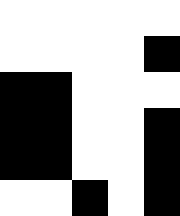[["white", "white", "white", "white", "white"], ["white", "white", "white", "white", "black"], ["black", "black", "white", "white", "white"], ["black", "black", "white", "white", "black"], ["black", "black", "white", "white", "black"], ["white", "white", "black", "white", "black"]]